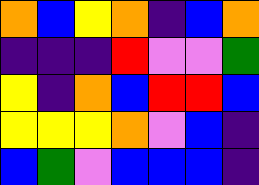[["orange", "blue", "yellow", "orange", "indigo", "blue", "orange"], ["indigo", "indigo", "indigo", "red", "violet", "violet", "green"], ["yellow", "indigo", "orange", "blue", "red", "red", "blue"], ["yellow", "yellow", "yellow", "orange", "violet", "blue", "indigo"], ["blue", "green", "violet", "blue", "blue", "blue", "indigo"]]